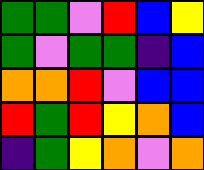[["green", "green", "violet", "red", "blue", "yellow"], ["green", "violet", "green", "green", "indigo", "blue"], ["orange", "orange", "red", "violet", "blue", "blue"], ["red", "green", "red", "yellow", "orange", "blue"], ["indigo", "green", "yellow", "orange", "violet", "orange"]]